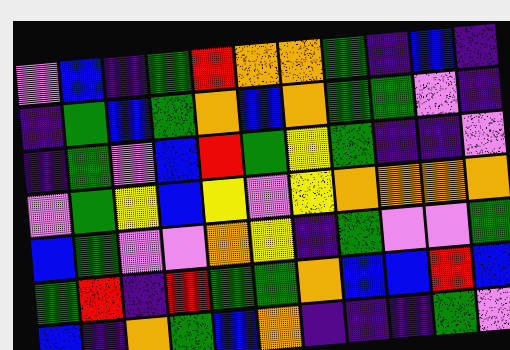[["violet", "blue", "indigo", "green", "red", "orange", "orange", "green", "indigo", "blue", "indigo"], ["indigo", "green", "blue", "green", "orange", "blue", "orange", "green", "green", "violet", "indigo"], ["indigo", "green", "violet", "blue", "red", "green", "yellow", "green", "indigo", "indigo", "violet"], ["violet", "green", "yellow", "blue", "yellow", "violet", "yellow", "orange", "orange", "orange", "orange"], ["blue", "green", "violet", "violet", "orange", "yellow", "indigo", "green", "violet", "violet", "green"], ["green", "red", "indigo", "red", "green", "green", "orange", "blue", "blue", "red", "blue"], ["blue", "indigo", "orange", "green", "blue", "orange", "indigo", "indigo", "indigo", "green", "violet"]]